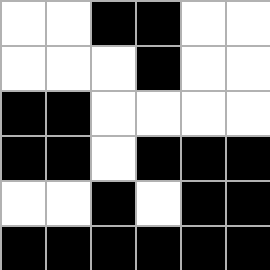[["white", "white", "black", "black", "white", "white"], ["white", "white", "white", "black", "white", "white"], ["black", "black", "white", "white", "white", "white"], ["black", "black", "white", "black", "black", "black"], ["white", "white", "black", "white", "black", "black"], ["black", "black", "black", "black", "black", "black"]]